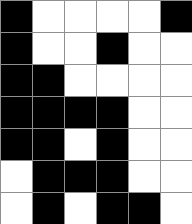[["black", "white", "white", "white", "white", "black"], ["black", "white", "white", "black", "white", "white"], ["black", "black", "white", "white", "white", "white"], ["black", "black", "black", "black", "white", "white"], ["black", "black", "white", "black", "white", "white"], ["white", "black", "black", "black", "white", "white"], ["white", "black", "white", "black", "black", "white"]]